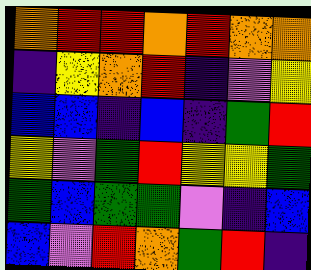[["orange", "red", "red", "orange", "red", "orange", "orange"], ["indigo", "yellow", "orange", "red", "indigo", "violet", "yellow"], ["blue", "blue", "indigo", "blue", "indigo", "green", "red"], ["yellow", "violet", "green", "red", "yellow", "yellow", "green"], ["green", "blue", "green", "green", "violet", "indigo", "blue"], ["blue", "violet", "red", "orange", "green", "red", "indigo"]]